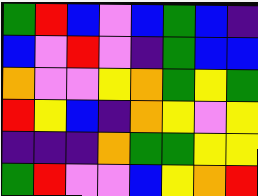[["green", "red", "blue", "violet", "blue", "green", "blue", "indigo"], ["blue", "violet", "red", "violet", "indigo", "green", "blue", "blue"], ["orange", "violet", "violet", "yellow", "orange", "green", "yellow", "green"], ["red", "yellow", "blue", "indigo", "orange", "yellow", "violet", "yellow"], ["indigo", "indigo", "indigo", "orange", "green", "green", "yellow", "yellow"], ["green", "red", "violet", "violet", "blue", "yellow", "orange", "red"]]